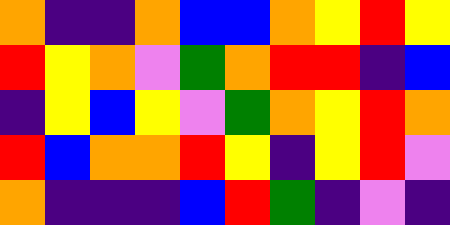[["orange", "indigo", "indigo", "orange", "blue", "blue", "orange", "yellow", "red", "yellow"], ["red", "yellow", "orange", "violet", "green", "orange", "red", "red", "indigo", "blue"], ["indigo", "yellow", "blue", "yellow", "violet", "green", "orange", "yellow", "red", "orange"], ["red", "blue", "orange", "orange", "red", "yellow", "indigo", "yellow", "red", "violet"], ["orange", "indigo", "indigo", "indigo", "blue", "red", "green", "indigo", "violet", "indigo"]]